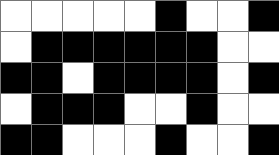[["white", "white", "white", "white", "white", "black", "white", "white", "black"], ["white", "black", "black", "black", "black", "black", "black", "white", "white"], ["black", "black", "white", "black", "black", "black", "black", "white", "black"], ["white", "black", "black", "black", "white", "white", "black", "white", "white"], ["black", "black", "white", "white", "white", "black", "white", "white", "black"]]